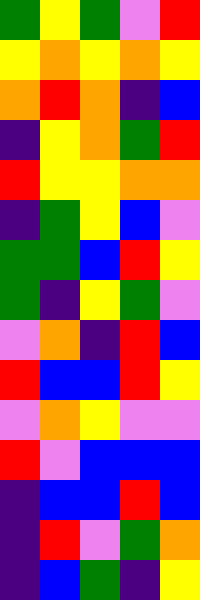[["green", "yellow", "green", "violet", "red"], ["yellow", "orange", "yellow", "orange", "yellow"], ["orange", "red", "orange", "indigo", "blue"], ["indigo", "yellow", "orange", "green", "red"], ["red", "yellow", "yellow", "orange", "orange"], ["indigo", "green", "yellow", "blue", "violet"], ["green", "green", "blue", "red", "yellow"], ["green", "indigo", "yellow", "green", "violet"], ["violet", "orange", "indigo", "red", "blue"], ["red", "blue", "blue", "red", "yellow"], ["violet", "orange", "yellow", "violet", "violet"], ["red", "violet", "blue", "blue", "blue"], ["indigo", "blue", "blue", "red", "blue"], ["indigo", "red", "violet", "green", "orange"], ["indigo", "blue", "green", "indigo", "yellow"]]